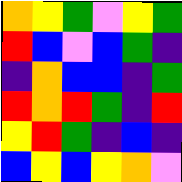[["orange", "yellow", "green", "violet", "yellow", "green"], ["red", "blue", "violet", "blue", "green", "indigo"], ["indigo", "orange", "blue", "blue", "indigo", "green"], ["red", "orange", "red", "green", "indigo", "red"], ["yellow", "red", "green", "indigo", "blue", "indigo"], ["blue", "yellow", "blue", "yellow", "orange", "violet"]]